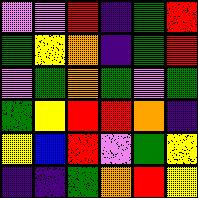[["violet", "violet", "red", "indigo", "green", "red"], ["green", "yellow", "orange", "indigo", "green", "red"], ["violet", "green", "orange", "green", "violet", "green"], ["green", "yellow", "red", "red", "orange", "indigo"], ["yellow", "blue", "red", "violet", "green", "yellow"], ["indigo", "indigo", "green", "orange", "red", "yellow"]]